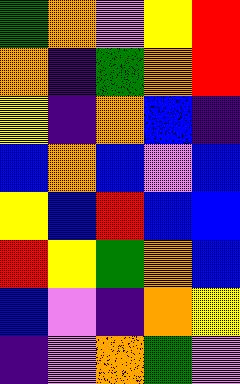[["green", "orange", "violet", "yellow", "red"], ["orange", "indigo", "green", "orange", "red"], ["yellow", "indigo", "orange", "blue", "indigo"], ["blue", "orange", "blue", "violet", "blue"], ["yellow", "blue", "red", "blue", "blue"], ["red", "yellow", "green", "orange", "blue"], ["blue", "violet", "indigo", "orange", "yellow"], ["indigo", "violet", "orange", "green", "violet"]]